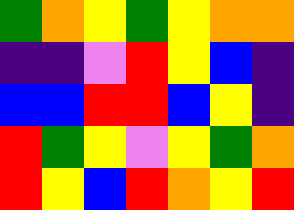[["green", "orange", "yellow", "green", "yellow", "orange", "orange"], ["indigo", "indigo", "violet", "red", "yellow", "blue", "indigo"], ["blue", "blue", "red", "red", "blue", "yellow", "indigo"], ["red", "green", "yellow", "violet", "yellow", "green", "orange"], ["red", "yellow", "blue", "red", "orange", "yellow", "red"]]